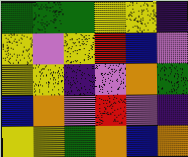[["green", "green", "green", "yellow", "yellow", "indigo"], ["yellow", "violet", "yellow", "red", "blue", "violet"], ["yellow", "yellow", "indigo", "violet", "orange", "green"], ["blue", "orange", "violet", "red", "violet", "indigo"], ["yellow", "yellow", "green", "orange", "blue", "orange"]]